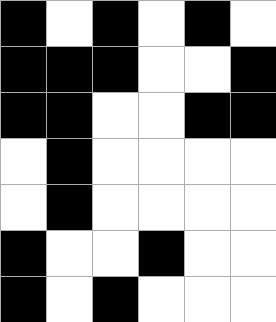[["black", "white", "black", "white", "black", "white"], ["black", "black", "black", "white", "white", "black"], ["black", "black", "white", "white", "black", "black"], ["white", "black", "white", "white", "white", "white"], ["white", "black", "white", "white", "white", "white"], ["black", "white", "white", "black", "white", "white"], ["black", "white", "black", "white", "white", "white"]]